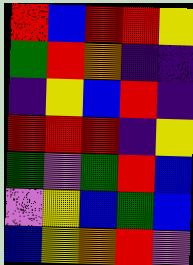[["red", "blue", "red", "red", "yellow"], ["green", "red", "orange", "indigo", "indigo"], ["indigo", "yellow", "blue", "red", "indigo"], ["red", "red", "red", "indigo", "yellow"], ["green", "violet", "green", "red", "blue"], ["violet", "yellow", "blue", "green", "blue"], ["blue", "yellow", "orange", "red", "violet"]]